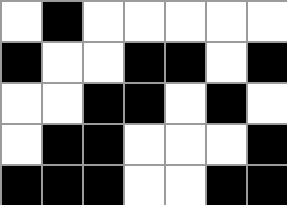[["white", "black", "white", "white", "white", "white", "white"], ["black", "white", "white", "black", "black", "white", "black"], ["white", "white", "black", "black", "white", "black", "white"], ["white", "black", "black", "white", "white", "white", "black"], ["black", "black", "black", "white", "white", "black", "black"]]